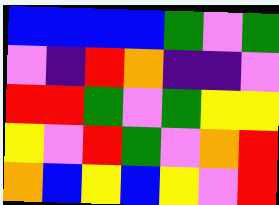[["blue", "blue", "blue", "blue", "green", "violet", "green"], ["violet", "indigo", "red", "orange", "indigo", "indigo", "violet"], ["red", "red", "green", "violet", "green", "yellow", "yellow"], ["yellow", "violet", "red", "green", "violet", "orange", "red"], ["orange", "blue", "yellow", "blue", "yellow", "violet", "red"]]